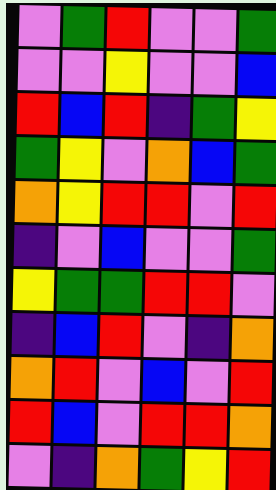[["violet", "green", "red", "violet", "violet", "green"], ["violet", "violet", "yellow", "violet", "violet", "blue"], ["red", "blue", "red", "indigo", "green", "yellow"], ["green", "yellow", "violet", "orange", "blue", "green"], ["orange", "yellow", "red", "red", "violet", "red"], ["indigo", "violet", "blue", "violet", "violet", "green"], ["yellow", "green", "green", "red", "red", "violet"], ["indigo", "blue", "red", "violet", "indigo", "orange"], ["orange", "red", "violet", "blue", "violet", "red"], ["red", "blue", "violet", "red", "red", "orange"], ["violet", "indigo", "orange", "green", "yellow", "red"]]